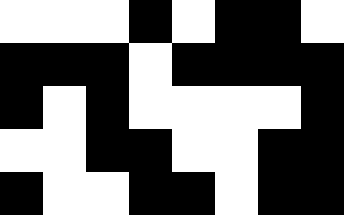[["white", "white", "white", "black", "white", "black", "black", "white"], ["black", "black", "black", "white", "black", "black", "black", "black"], ["black", "white", "black", "white", "white", "white", "white", "black"], ["white", "white", "black", "black", "white", "white", "black", "black"], ["black", "white", "white", "black", "black", "white", "black", "black"]]